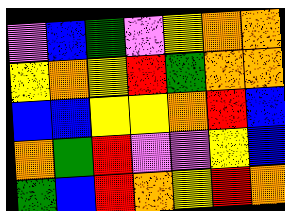[["violet", "blue", "green", "violet", "yellow", "orange", "orange"], ["yellow", "orange", "yellow", "red", "green", "orange", "orange"], ["blue", "blue", "yellow", "yellow", "orange", "red", "blue"], ["orange", "green", "red", "violet", "violet", "yellow", "blue"], ["green", "blue", "red", "orange", "yellow", "red", "orange"]]